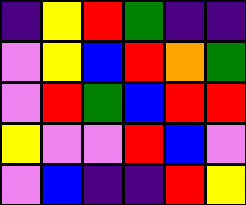[["indigo", "yellow", "red", "green", "indigo", "indigo"], ["violet", "yellow", "blue", "red", "orange", "green"], ["violet", "red", "green", "blue", "red", "red"], ["yellow", "violet", "violet", "red", "blue", "violet"], ["violet", "blue", "indigo", "indigo", "red", "yellow"]]